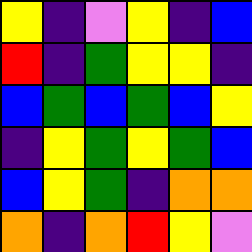[["yellow", "indigo", "violet", "yellow", "indigo", "blue"], ["red", "indigo", "green", "yellow", "yellow", "indigo"], ["blue", "green", "blue", "green", "blue", "yellow"], ["indigo", "yellow", "green", "yellow", "green", "blue"], ["blue", "yellow", "green", "indigo", "orange", "orange"], ["orange", "indigo", "orange", "red", "yellow", "violet"]]